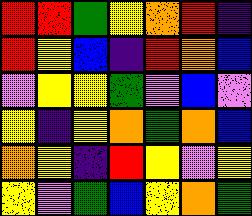[["red", "red", "green", "yellow", "orange", "red", "indigo"], ["red", "yellow", "blue", "indigo", "red", "orange", "blue"], ["violet", "yellow", "yellow", "green", "violet", "blue", "violet"], ["yellow", "indigo", "yellow", "orange", "green", "orange", "blue"], ["orange", "yellow", "indigo", "red", "yellow", "violet", "yellow"], ["yellow", "violet", "green", "blue", "yellow", "orange", "green"]]